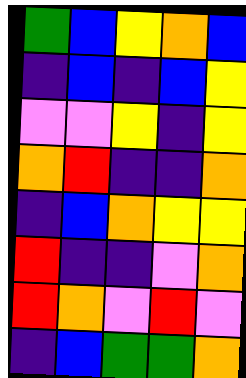[["green", "blue", "yellow", "orange", "blue"], ["indigo", "blue", "indigo", "blue", "yellow"], ["violet", "violet", "yellow", "indigo", "yellow"], ["orange", "red", "indigo", "indigo", "orange"], ["indigo", "blue", "orange", "yellow", "yellow"], ["red", "indigo", "indigo", "violet", "orange"], ["red", "orange", "violet", "red", "violet"], ["indigo", "blue", "green", "green", "orange"]]